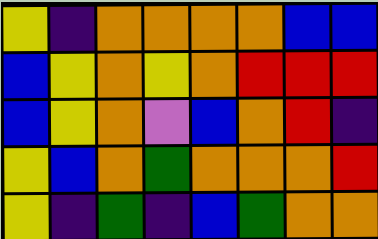[["yellow", "indigo", "orange", "orange", "orange", "orange", "blue", "blue"], ["blue", "yellow", "orange", "yellow", "orange", "red", "red", "red"], ["blue", "yellow", "orange", "violet", "blue", "orange", "red", "indigo"], ["yellow", "blue", "orange", "green", "orange", "orange", "orange", "red"], ["yellow", "indigo", "green", "indigo", "blue", "green", "orange", "orange"]]